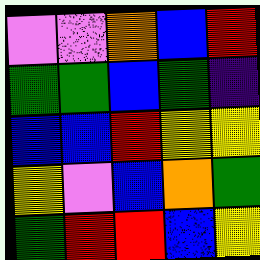[["violet", "violet", "orange", "blue", "red"], ["green", "green", "blue", "green", "indigo"], ["blue", "blue", "red", "yellow", "yellow"], ["yellow", "violet", "blue", "orange", "green"], ["green", "red", "red", "blue", "yellow"]]